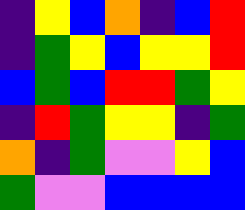[["indigo", "yellow", "blue", "orange", "indigo", "blue", "red"], ["indigo", "green", "yellow", "blue", "yellow", "yellow", "red"], ["blue", "green", "blue", "red", "red", "green", "yellow"], ["indigo", "red", "green", "yellow", "yellow", "indigo", "green"], ["orange", "indigo", "green", "violet", "violet", "yellow", "blue"], ["green", "violet", "violet", "blue", "blue", "blue", "blue"]]